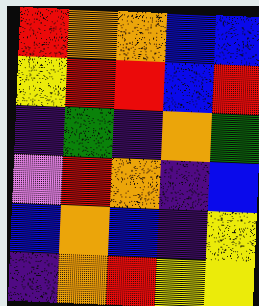[["red", "orange", "orange", "blue", "blue"], ["yellow", "red", "red", "blue", "red"], ["indigo", "green", "indigo", "orange", "green"], ["violet", "red", "orange", "indigo", "blue"], ["blue", "orange", "blue", "indigo", "yellow"], ["indigo", "orange", "red", "yellow", "yellow"]]